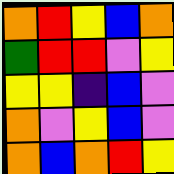[["orange", "red", "yellow", "blue", "orange"], ["green", "red", "red", "violet", "yellow"], ["yellow", "yellow", "indigo", "blue", "violet"], ["orange", "violet", "yellow", "blue", "violet"], ["orange", "blue", "orange", "red", "yellow"]]